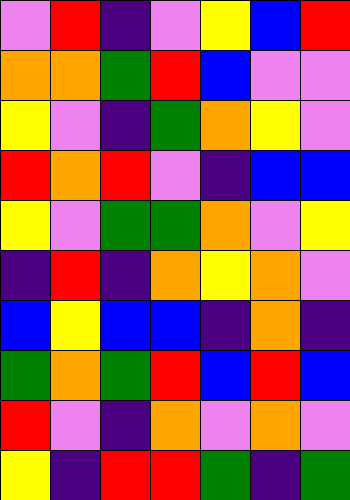[["violet", "red", "indigo", "violet", "yellow", "blue", "red"], ["orange", "orange", "green", "red", "blue", "violet", "violet"], ["yellow", "violet", "indigo", "green", "orange", "yellow", "violet"], ["red", "orange", "red", "violet", "indigo", "blue", "blue"], ["yellow", "violet", "green", "green", "orange", "violet", "yellow"], ["indigo", "red", "indigo", "orange", "yellow", "orange", "violet"], ["blue", "yellow", "blue", "blue", "indigo", "orange", "indigo"], ["green", "orange", "green", "red", "blue", "red", "blue"], ["red", "violet", "indigo", "orange", "violet", "orange", "violet"], ["yellow", "indigo", "red", "red", "green", "indigo", "green"]]